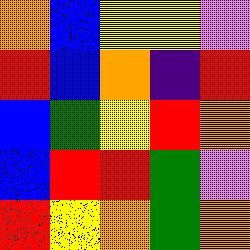[["orange", "blue", "yellow", "yellow", "violet"], ["red", "blue", "orange", "indigo", "red"], ["blue", "green", "yellow", "red", "orange"], ["blue", "red", "red", "green", "violet"], ["red", "yellow", "orange", "green", "orange"]]